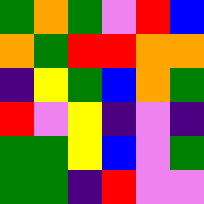[["green", "orange", "green", "violet", "red", "blue"], ["orange", "green", "red", "red", "orange", "orange"], ["indigo", "yellow", "green", "blue", "orange", "green"], ["red", "violet", "yellow", "indigo", "violet", "indigo"], ["green", "green", "yellow", "blue", "violet", "green"], ["green", "green", "indigo", "red", "violet", "violet"]]